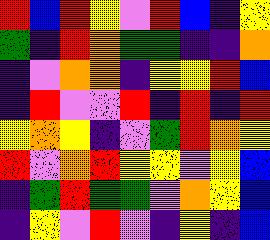[["red", "blue", "red", "yellow", "violet", "red", "blue", "indigo", "yellow"], ["green", "indigo", "red", "orange", "green", "green", "indigo", "indigo", "orange"], ["indigo", "violet", "orange", "orange", "indigo", "yellow", "yellow", "red", "blue"], ["indigo", "red", "violet", "violet", "red", "indigo", "red", "indigo", "red"], ["yellow", "orange", "yellow", "indigo", "violet", "green", "red", "orange", "yellow"], ["red", "violet", "orange", "red", "yellow", "yellow", "violet", "yellow", "blue"], ["indigo", "green", "red", "green", "green", "violet", "orange", "yellow", "blue"], ["indigo", "yellow", "violet", "red", "violet", "indigo", "yellow", "indigo", "blue"]]